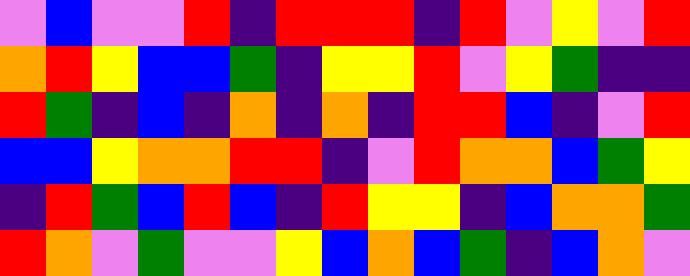[["violet", "blue", "violet", "violet", "red", "indigo", "red", "red", "red", "indigo", "red", "violet", "yellow", "violet", "red"], ["orange", "red", "yellow", "blue", "blue", "green", "indigo", "yellow", "yellow", "red", "violet", "yellow", "green", "indigo", "indigo"], ["red", "green", "indigo", "blue", "indigo", "orange", "indigo", "orange", "indigo", "red", "red", "blue", "indigo", "violet", "red"], ["blue", "blue", "yellow", "orange", "orange", "red", "red", "indigo", "violet", "red", "orange", "orange", "blue", "green", "yellow"], ["indigo", "red", "green", "blue", "red", "blue", "indigo", "red", "yellow", "yellow", "indigo", "blue", "orange", "orange", "green"], ["red", "orange", "violet", "green", "violet", "violet", "yellow", "blue", "orange", "blue", "green", "indigo", "blue", "orange", "violet"]]